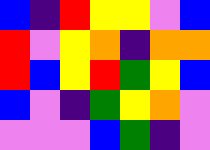[["blue", "indigo", "red", "yellow", "yellow", "violet", "blue"], ["red", "violet", "yellow", "orange", "indigo", "orange", "orange"], ["red", "blue", "yellow", "red", "green", "yellow", "blue"], ["blue", "violet", "indigo", "green", "yellow", "orange", "violet"], ["violet", "violet", "violet", "blue", "green", "indigo", "violet"]]